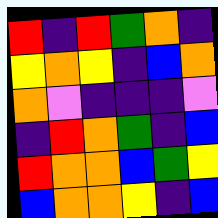[["red", "indigo", "red", "green", "orange", "indigo"], ["yellow", "orange", "yellow", "indigo", "blue", "orange"], ["orange", "violet", "indigo", "indigo", "indigo", "violet"], ["indigo", "red", "orange", "green", "indigo", "blue"], ["red", "orange", "orange", "blue", "green", "yellow"], ["blue", "orange", "orange", "yellow", "indigo", "blue"]]